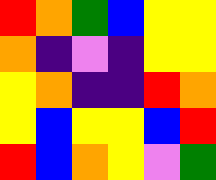[["red", "orange", "green", "blue", "yellow", "yellow"], ["orange", "indigo", "violet", "indigo", "yellow", "yellow"], ["yellow", "orange", "indigo", "indigo", "red", "orange"], ["yellow", "blue", "yellow", "yellow", "blue", "red"], ["red", "blue", "orange", "yellow", "violet", "green"]]